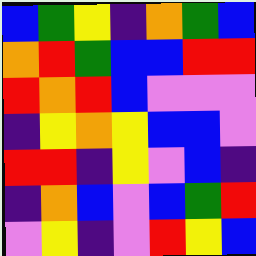[["blue", "green", "yellow", "indigo", "orange", "green", "blue"], ["orange", "red", "green", "blue", "blue", "red", "red"], ["red", "orange", "red", "blue", "violet", "violet", "violet"], ["indigo", "yellow", "orange", "yellow", "blue", "blue", "violet"], ["red", "red", "indigo", "yellow", "violet", "blue", "indigo"], ["indigo", "orange", "blue", "violet", "blue", "green", "red"], ["violet", "yellow", "indigo", "violet", "red", "yellow", "blue"]]